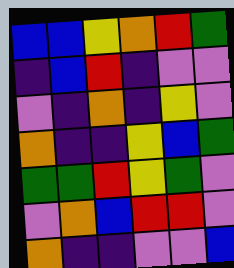[["blue", "blue", "yellow", "orange", "red", "green"], ["indigo", "blue", "red", "indigo", "violet", "violet"], ["violet", "indigo", "orange", "indigo", "yellow", "violet"], ["orange", "indigo", "indigo", "yellow", "blue", "green"], ["green", "green", "red", "yellow", "green", "violet"], ["violet", "orange", "blue", "red", "red", "violet"], ["orange", "indigo", "indigo", "violet", "violet", "blue"]]